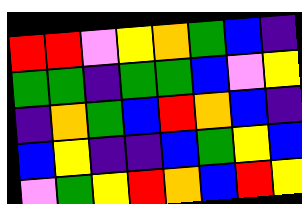[["red", "red", "violet", "yellow", "orange", "green", "blue", "indigo"], ["green", "green", "indigo", "green", "green", "blue", "violet", "yellow"], ["indigo", "orange", "green", "blue", "red", "orange", "blue", "indigo"], ["blue", "yellow", "indigo", "indigo", "blue", "green", "yellow", "blue"], ["violet", "green", "yellow", "red", "orange", "blue", "red", "yellow"]]